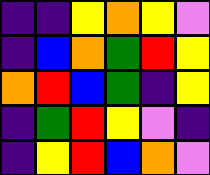[["indigo", "indigo", "yellow", "orange", "yellow", "violet"], ["indigo", "blue", "orange", "green", "red", "yellow"], ["orange", "red", "blue", "green", "indigo", "yellow"], ["indigo", "green", "red", "yellow", "violet", "indigo"], ["indigo", "yellow", "red", "blue", "orange", "violet"]]